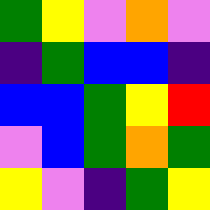[["green", "yellow", "violet", "orange", "violet"], ["indigo", "green", "blue", "blue", "indigo"], ["blue", "blue", "green", "yellow", "red"], ["violet", "blue", "green", "orange", "green"], ["yellow", "violet", "indigo", "green", "yellow"]]